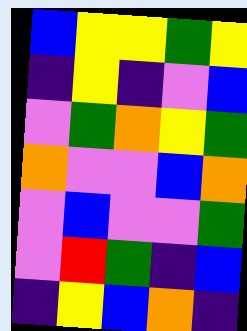[["blue", "yellow", "yellow", "green", "yellow"], ["indigo", "yellow", "indigo", "violet", "blue"], ["violet", "green", "orange", "yellow", "green"], ["orange", "violet", "violet", "blue", "orange"], ["violet", "blue", "violet", "violet", "green"], ["violet", "red", "green", "indigo", "blue"], ["indigo", "yellow", "blue", "orange", "indigo"]]